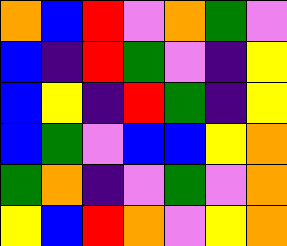[["orange", "blue", "red", "violet", "orange", "green", "violet"], ["blue", "indigo", "red", "green", "violet", "indigo", "yellow"], ["blue", "yellow", "indigo", "red", "green", "indigo", "yellow"], ["blue", "green", "violet", "blue", "blue", "yellow", "orange"], ["green", "orange", "indigo", "violet", "green", "violet", "orange"], ["yellow", "blue", "red", "orange", "violet", "yellow", "orange"]]